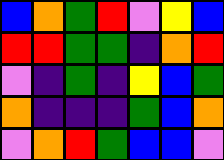[["blue", "orange", "green", "red", "violet", "yellow", "blue"], ["red", "red", "green", "green", "indigo", "orange", "red"], ["violet", "indigo", "green", "indigo", "yellow", "blue", "green"], ["orange", "indigo", "indigo", "indigo", "green", "blue", "orange"], ["violet", "orange", "red", "green", "blue", "blue", "violet"]]